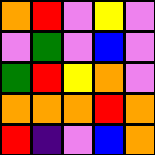[["orange", "red", "violet", "yellow", "violet"], ["violet", "green", "violet", "blue", "violet"], ["green", "red", "yellow", "orange", "violet"], ["orange", "orange", "orange", "red", "orange"], ["red", "indigo", "violet", "blue", "orange"]]